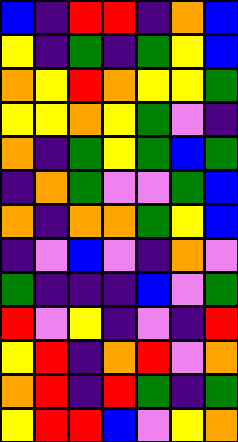[["blue", "indigo", "red", "red", "indigo", "orange", "blue"], ["yellow", "indigo", "green", "indigo", "green", "yellow", "blue"], ["orange", "yellow", "red", "orange", "yellow", "yellow", "green"], ["yellow", "yellow", "orange", "yellow", "green", "violet", "indigo"], ["orange", "indigo", "green", "yellow", "green", "blue", "green"], ["indigo", "orange", "green", "violet", "violet", "green", "blue"], ["orange", "indigo", "orange", "orange", "green", "yellow", "blue"], ["indigo", "violet", "blue", "violet", "indigo", "orange", "violet"], ["green", "indigo", "indigo", "indigo", "blue", "violet", "green"], ["red", "violet", "yellow", "indigo", "violet", "indigo", "red"], ["yellow", "red", "indigo", "orange", "red", "violet", "orange"], ["orange", "red", "indigo", "red", "green", "indigo", "green"], ["yellow", "red", "red", "blue", "violet", "yellow", "orange"]]